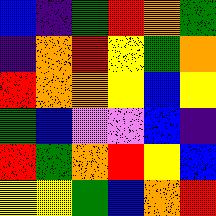[["blue", "indigo", "green", "red", "orange", "green"], ["indigo", "orange", "red", "yellow", "green", "orange"], ["red", "orange", "orange", "yellow", "blue", "yellow"], ["green", "blue", "violet", "violet", "blue", "indigo"], ["red", "green", "orange", "red", "yellow", "blue"], ["yellow", "yellow", "green", "blue", "orange", "red"]]